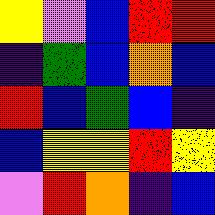[["yellow", "violet", "blue", "red", "red"], ["indigo", "green", "blue", "orange", "blue"], ["red", "blue", "green", "blue", "indigo"], ["blue", "yellow", "yellow", "red", "yellow"], ["violet", "red", "orange", "indigo", "blue"]]